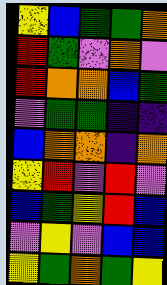[["yellow", "blue", "green", "green", "orange"], ["red", "green", "violet", "orange", "violet"], ["red", "orange", "orange", "blue", "green"], ["violet", "green", "green", "indigo", "indigo"], ["blue", "orange", "orange", "indigo", "orange"], ["yellow", "red", "violet", "red", "violet"], ["blue", "green", "yellow", "red", "blue"], ["violet", "yellow", "violet", "blue", "blue"], ["yellow", "green", "orange", "green", "yellow"]]